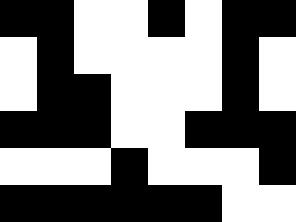[["black", "black", "white", "white", "black", "white", "black", "black"], ["white", "black", "white", "white", "white", "white", "black", "white"], ["white", "black", "black", "white", "white", "white", "black", "white"], ["black", "black", "black", "white", "white", "black", "black", "black"], ["white", "white", "white", "black", "white", "white", "white", "black"], ["black", "black", "black", "black", "black", "black", "white", "white"]]